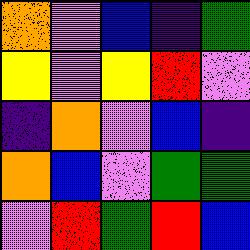[["orange", "violet", "blue", "indigo", "green"], ["yellow", "violet", "yellow", "red", "violet"], ["indigo", "orange", "violet", "blue", "indigo"], ["orange", "blue", "violet", "green", "green"], ["violet", "red", "green", "red", "blue"]]